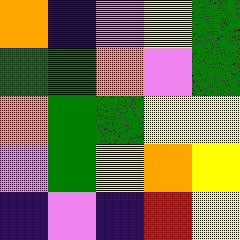[["orange", "indigo", "violet", "yellow", "green"], ["green", "green", "orange", "violet", "green"], ["orange", "green", "green", "yellow", "yellow"], ["violet", "green", "yellow", "orange", "yellow"], ["indigo", "violet", "indigo", "red", "yellow"]]